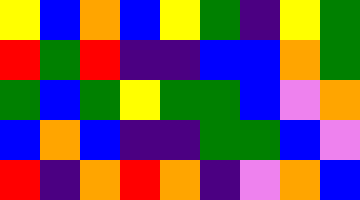[["yellow", "blue", "orange", "blue", "yellow", "green", "indigo", "yellow", "green"], ["red", "green", "red", "indigo", "indigo", "blue", "blue", "orange", "green"], ["green", "blue", "green", "yellow", "green", "green", "blue", "violet", "orange"], ["blue", "orange", "blue", "indigo", "indigo", "green", "green", "blue", "violet"], ["red", "indigo", "orange", "red", "orange", "indigo", "violet", "orange", "blue"]]